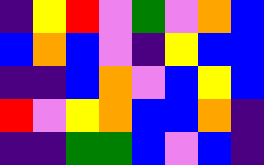[["indigo", "yellow", "red", "violet", "green", "violet", "orange", "blue"], ["blue", "orange", "blue", "violet", "indigo", "yellow", "blue", "blue"], ["indigo", "indigo", "blue", "orange", "violet", "blue", "yellow", "blue"], ["red", "violet", "yellow", "orange", "blue", "blue", "orange", "indigo"], ["indigo", "indigo", "green", "green", "blue", "violet", "blue", "indigo"]]